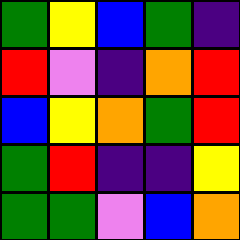[["green", "yellow", "blue", "green", "indigo"], ["red", "violet", "indigo", "orange", "red"], ["blue", "yellow", "orange", "green", "red"], ["green", "red", "indigo", "indigo", "yellow"], ["green", "green", "violet", "blue", "orange"]]